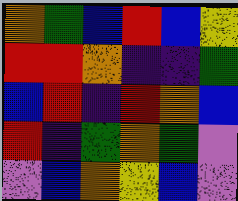[["orange", "green", "blue", "red", "blue", "yellow"], ["red", "red", "orange", "indigo", "indigo", "green"], ["blue", "red", "indigo", "red", "orange", "blue"], ["red", "indigo", "green", "orange", "green", "violet"], ["violet", "blue", "orange", "yellow", "blue", "violet"]]